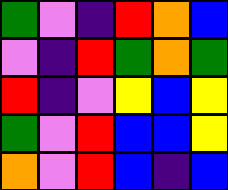[["green", "violet", "indigo", "red", "orange", "blue"], ["violet", "indigo", "red", "green", "orange", "green"], ["red", "indigo", "violet", "yellow", "blue", "yellow"], ["green", "violet", "red", "blue", "blue", "yellow"], ["orange", "violet", "red", "blue", "indigo", "blue"]]